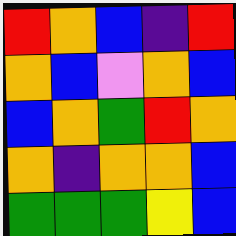[["red", "orange", "blue", "indigo", "red"], ["orange", "blue", "violet", "orange", "blue"], ["blue", "orange", "green", "red", "orange"], ["orange", "indigo", "orange", "orange", "blue"], ["green", "green", "green", "yellow", "blue"]]